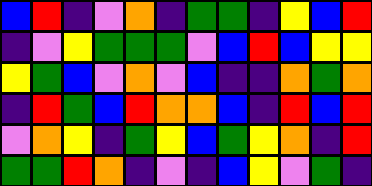[["blue", "red", "indigo", "violet", "orange", "indigo", "green", "green", "indigo", "yellow", "blue", "red"], ["indigo", "violet", "yellow", "green", "green", "green", "violet", "blue", "red", "blue", "yellow", "yellow"], ["yellow", "green", "blue", "violet", "orange", "violet", "blue", "indigo", "indigo", "orange", "green", "orange"], ["indigo", "red", "green", "blue", "red", "orange", "orange", "blue", "indigo", "red", "blue", "red"], ["violet", "orange", "yellow", "indigo", "green", "yellow", "blue", "green", "yellow", "orange", "indigo", "red"], ["green", "green", "red", "orange", "indigo", "violet", "indigo", "blue", "yellow", "violet", "green", "indigo"]]